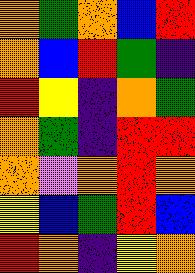[["orange", "green", "orange", "blue", "red"], ["orange", "blue", "red", "green", "indigo"], ["red", "yellow", "indigo", "orange", "green"], ["orange", "green", "indigo", "red", "red"], ["orange", "violet", "orange", "red", "orange"], ["yellow", "blue", "green", "red", "blue"], ["red", "orange", "indigo", "yellow", "orange"]]